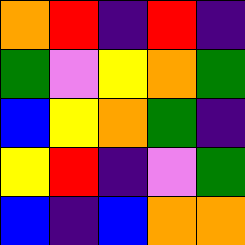[["orange", "red", "indigo", "red", "indigo"], ["green", "violet", "yellow", "orange", "green"], ["blue", "yellow", "orange", "green", "indigo"], ["yellow", "red", "indigo", "violet", "green"], ["blue", "indigo", "blue", "orange", "orange"]]